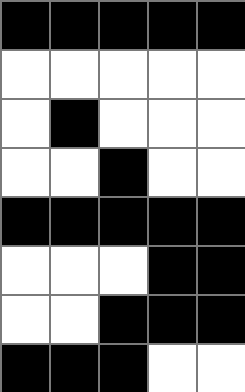[["black", "black", "black", "black", "black"], ["white", "white", "white", "white", "white"], ["white", "black", "white", "white", "white"], ["white", "white", "black", "white", "white"], ["black", "black", "black", "black", "black"], ["white", "white", "white", "black", "black"], ["white", "white", "black", "black", "black"], ["black", "black", "black", "white", "white"]]